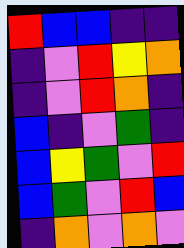[["red", "blue", "blue", "indigo", "indigo"], ["indigo", "violet", "red", "yellow", "orange"], ["indigo", "violet", "red", "orange", "indigo"], ["blue", "indigo", "violet", "green", "indigo"], ["blue", "yellow", "green", "violet", "red"], ["blue", "green", "violet", "red", "blue"], ["indigo", "orange", "violet", "orange", "violet"]]